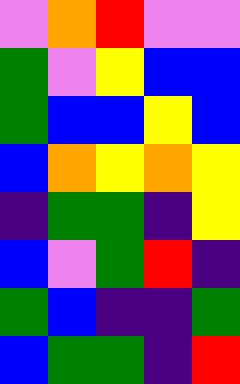[["violet", "orange", "red", "violet", "violet"], ["green", "violet", "yellow", "blue", "blue"], ["green", "blue", "blue", "yellow", "blue"], ["blue", "orange", "yellow", "orange", "yellow"], ["indigo", "green", "green", "indigo", "yellow"], ["blue", "violet", "green", "red", "indigo"], ["green", "blue", "indigo", "indigo", "green"], ["blue", "green", "green", "indigo", "red"]]